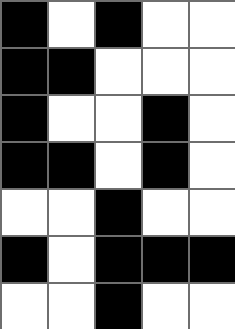[["black", "white", "black", "white", "white"], ["black", "black", "white", "white", "white"], ["black", "white", "white", "black", "white"], ["black", "black", "white", "black", "white"], ["white", "white", "black", "white", "white"], ["black", "white", "black", "black", "black"], ["white", "white", "black", "white", "white"]]